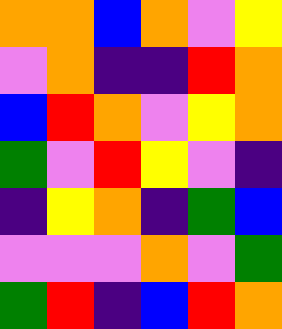[["orange", "orange", "blue", "orange", "violet", "yellow"], ["violet", "orange", "indigo", "indigo", "red", "orange"], ["blue", "red", "orange", "violet", "yellow", "orange"], ["green", "violet", "red", "yellow", "violet", "indigo"], ["indigo", "yellow", "orange", "indigo", "green", "blue"], ["violet", "violet", "violet", "orange", "violet", "green"], ["green", "red", "indigo", "blue", "red", "orange"]]